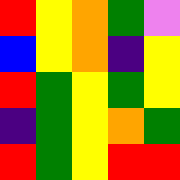[["red", "yellow", "orange", "green", "violet"], ["blue", "yellow", "orange", "indigo", "yellow"], ["red", "green", "yellow", "green", "yellow"], ["indigo", "green", "yellow", "orange", "green"], ["red", "green", "yellow", "red", "red"]]